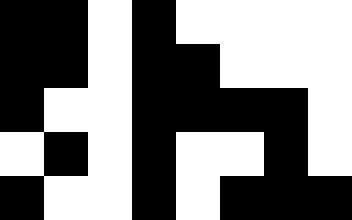[["black", "black", "white", "black", "white", "white", "white", "white"], ["black", "black", "white", "black", "black", "white", "white", "white"], ["black", "white", "white", "black", "black", "black", "black", "white"], ["white", "black", "white", "black", "white", "white", "black", "white"], ["black", "white", "white", "black", "white", "black", "black", "black"]]